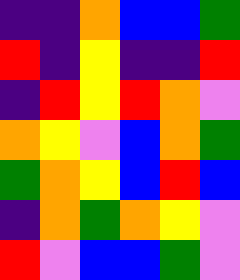[["indigo", "indigo", "orange", "blue", "blue", "green"], ["red", "indigo", "yellow", "indigo", "indigo", "red"], ["indigo", "red", "yellow", "red", "orange", "violet"], ["orange", "yellow", "violet", "blue", "orange", "green"], ["green", "orange", "yellow", "blue", "red", "blue"], ["indigo", "orange", "green", "orange", "yellow", "violet"], ["red", "violet", "blue", "blue", "green", "violet"]]